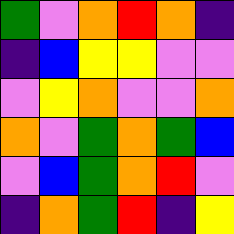[["green", "violet", "orange", "red", "orange", "indigo"], ["indigo", "blue", "yellow", "yellow", "violet", "violet"], ["violet", "yellow", "orange", "violet", "violet", "orange"], ["orange", "violet", "green", "orange", "green", "blue"], ["violet", "blue", "green", "orange", "red", "violet"], ["indigo", "orange", "green", "red", "indigo", "yellow"]]